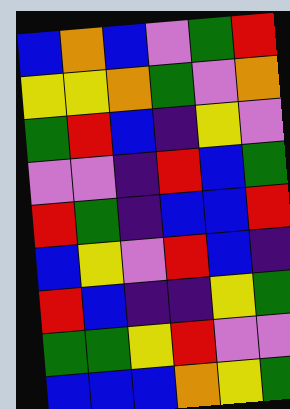[["blue", "orange", "blue", "violet", "green", "red"], ["yellow", "yellow", "orange", "green", "violet", "orange"], ["green", "red", "blue", "indigo", "yellow", "violet"], ["violet", "violet", "indigo", "red", "blue", "green"], ["red", "green", "indigo", "blue", "blue", "red"], ["blue", "yellow", "violet", "red", "blue", "indigo"], ["red", "blue", "indigo", "indigo", "yellow", "green"], ["green", "green", "yellow", "red", "violet", "violet"], ["blue", "blue", "blue", "orange", "yellow", "green"]]